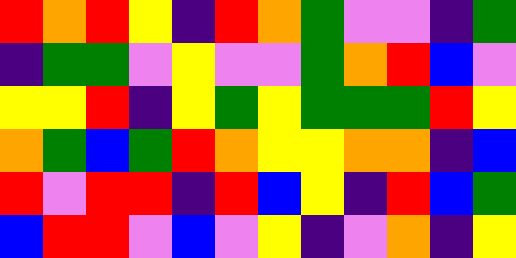[["red", "orange", "red", "yellow", "indigo", "red", "orange", "green", "violet", "violet", "indigo", "green"], ["indigo", "green", "green", "violet", "yellow", "violet", "violet", "green", "orange", "red", "blue", "violet"], ["yellow", "yellow", "red", "indigo", "yellow", "green", "yellow", "green", "green", "green", "red", "yellow"], ["orange", "green", "blue", "green", "red", "orange", "yellow", "yellow", "orange", "orange", "indigo", "blue"], ["red", "violet", "red", "red", "indigo", "red", "blue", "yellow", "indigo", "red", "blue", "green"], ["blue", "red", "red", "violet", "blue", "violet", "yellow", "indigo", "violet", "orange", "indigo", "yellow"]]